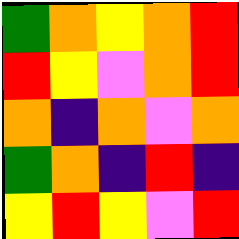[["green", "orange", "yellow", "orange", "red"], ["red", "yellow", "violet", "orange", "red"], ["orange", "indigo", "orange", "violet", "orange"], ["green", "orange", "indigo", "red", "indigo"], ["yellow", "red", "yellow", "violet", "red"]]